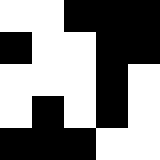[["white", "white", "black", "black", "black"], ["black", "white", "white", "black", "black"], ["white", "white", "white", "black", "white"], ["white", "black", "white", "black", "white"], ["black", "black", "black", "white", "white"]]